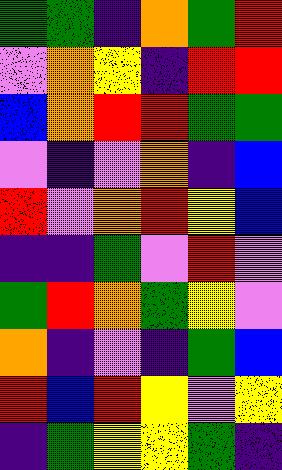[["green", "green", "indigo", "orange", "green", "red"], ["violet", "orange", "yellow", "indigo", "red", "red"], ["blue", "orange", "red", "red", "green", "green"], ["violet", "indigo", "violet", "orange", "indigo", "blue"], ["red", "violet", "orange", "red", "yellow", "blue"], ["indigo", "indigo", "green", "violet", "red", "violet"], ["green", "red", "orange", "green", "yellow", "violet"], ["orange", "indigo", "violet", "indigo", "green", "blue"], ["red", "blue", "red", "yellow", "violet", "yellow"], ["indigo", "green", "yellow", "yellow", "green", "indigo"]]